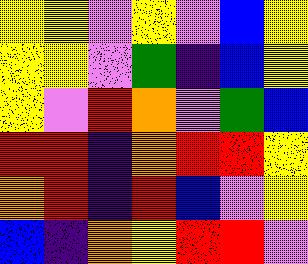[["yellow", "yellow", "violet", "yellow", "violet", "blue", "yellow"], ["yellow", "yellow", "violet", "green", "indigo", "blue", "yellow"], ["yellow", "violet", "red", "orange", "violet", "green", "blue"], ["red", "red", "indigo", "orange", "red", "red", "yellow"], ["orange", "red", "indigo", "red", "blue", "violet", "yellow"], ["blue", "indigo", "orange", "yellow", "red", "red", "violet"]]